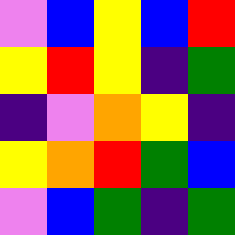[["violet", "blue", "yellow", "blue", "red"], ["yellow", "red", "yellow", "indigo", "green"], ["indigo", "violet", "orange", "yellow", "indigo"], ["yellow", "orange", "red", "green", "blue"], ["violet", "blue", "green", "indigo", "green"]]